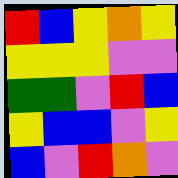[["red", "blue", "yellow", "orange", "yellow"], ["yellow", "yellow", "yellow", "violet", "violet"], ["green", "green", "violet", "red", "blue"], ["yellow", "blue", "blue", "violet", "yellow"], ["blue", "violet", "red", "orange", "violet"]]